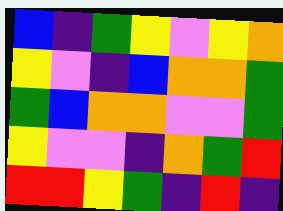[["blue", "indigo", "green", "yellow", "violet", "yellow", "orange"], ["yellow", "violet", "indigo", "blue", "orange", "orange", "green"], ["green", "blue", "orange", "orange", "violet", "violet", "green"], ["yellow", "violet", "violet", "indigo", "orange", "green", "red"], ["red", "red", "yellow", "green", "indigo", "red", "indigo"]]